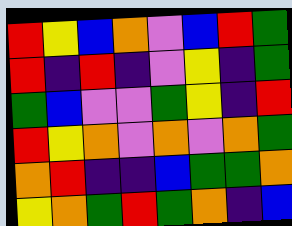[["red", "yellow", "blue", "orange", "violet", "blue", "red", "green"], ["red", "indigo", "red", "indigo", "violet", "yellow", "indigo", "green"], ["green", "blue", "violet", "violet", "green", "yellow", "indigo", "red"], ["red", "yellow", "orange", "violet", "orange", "violet", "orange", "green"], ["orange", "red", "indigo", "indigo", "blue", "green", "green", "orange"], ["yellow", "orange", "green", "red", "green", "orange", "indigo", "blue"]]